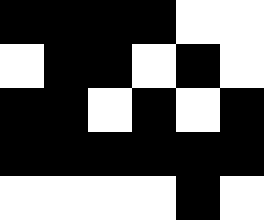[["black", "black", "black", "black", "white", "white"], ["white", "black", "black", "white", "black", "white"], ["black", "black", "white", "black", "white", "black"], ["black", "black", "black", "black", "black", "black"], ["white", "white", "white", "white", "black", "white"]]